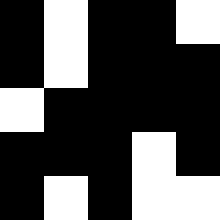[["black", "white", "black", "black", "white"], ["black", "white", "black", "black", "black"], ["white", "black", "black", "black", "black"], ["black", "black", "black", "white", "black"], ["black", "white", "black", "white", "white"]]